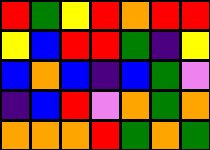[["red", "green", "yellow", "red", "orange", "red", "red"], ["yellow", "blue", "red", "red", "green", "indigo", "yellow"], ["blue", "orange", "blue", "indigo", "blue", "green", "violet"], ["indigo", "blue", "red", "violet", "orange", "green", "orange"], ["orange", "orange", "orange", "red", "green", "orange", "green"]]